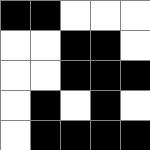[["black", "black", "white", "white", "white"], ["white", "white", "black", "black", "white"], ["white", "white", "black", "black", "black"], ["white", "black", "white", "black", "white"], ["white", "black", "black", "black", "black"]]